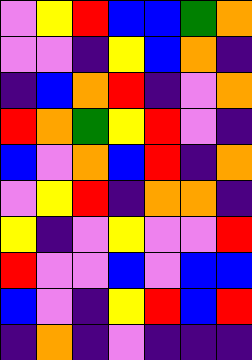[["violet", "yellow", "red", "blue", "blue", "green", "orange"], ["violet", "violet", "indigo", "yellow", "blue", "orange", "indigo"], ["indigo", "blue", "orange", "red", "indigo", "violet", "orange"], ["red", "orange", "green", "yellow", "red", "violet", "indigo"], ["blue", "violet", "orange", "blue", "red", "indigo", "orange"], ["violet", "yellow", "red", "indigo", "orange", "orange", "indigo"], ["yellow", "indigo", "violet", "yellow", "violet", "violet", "red"], ["red", "violet", "violet", "blue", "violet", "blue", "blue"], ["blue", "violet", "indigo", "yellow", "red", "blue", "red"], ["indigo", "orange", "indigo", "violet", "indigo", "indigo", "indigo"]]